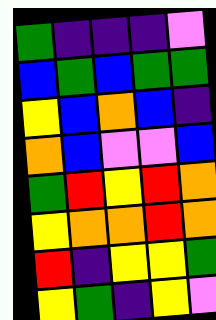[["green", "indigo", "indigo", "indigo", "violet"], ["blue", "green", "blue", "green", "green"], ["yellow", "blue", "orange", "blue", "indigo"], ["orange", "blue", "violet", "violet", "blue"], ["green", "red", "yellow", "red", "orange"], ["yellow", "orange", "orange", "red", "orange"], ["red", "indigo", "yellow", "yellow", "green"], ["yellow", "green", "indigo", "yellow", "violet"]]